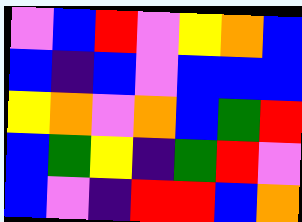[["violet", "blue", "red", "violet", "yellow", "orange", "blue"], ["blue", "indigo", "blue", "violet", "blue", "blue", "blue"], ["yellow", "orange", "violet", "orange", "blue", "green", "red"], ["blue", "green", "yellow", "indigo", "green", "red", "violet"], ["blue", "violet", "indigo", "red", "red", "blue", "orange"]]